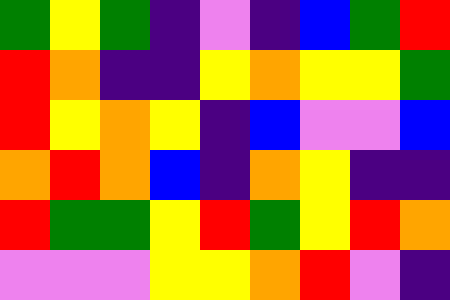[["green", "yellow", "green", "indigo", "violet", "indigo", "blue", "green", "red"], ["red", "orange", "indigo", "indigo", "yellow", "orange", "yellow", "yellow", "green"], ["red", "yellow", "orange", "yellow", "indigo", "blue", "violet", "violet", "blue"], ["orange", "red", "orange", "blue", "indigo", "orange", "yellow", "indigo", "indigo"], ["red", "green", "green", "yellow", "red", "green", "yellow", "red", "orange"], ["violet", "violet", "violet", "yellow", "yellow", "orange", "red", "violet", "indigo"]]